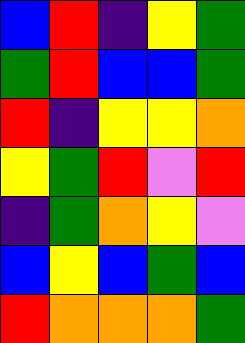[["blue", "red", "indigo", "yellow", "green"], ["green", "red", "blue", "blue", "green"], ["red", "indigo", "yellow", "yellow", "orange"], ["yellow", "green", "red", "violet", "red"], ["indigo", "green", "orange", "yellow", "violet"], ["blue", "yellow", "blue", "green", "blue"], ["red", "orange", "orange", "orange", "green"]]